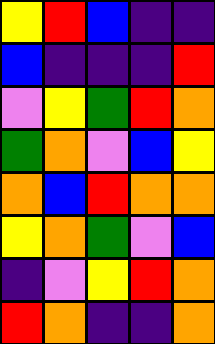[["yellow", "red", "blue", "indigo", "indigo"], ["blue", "indigo", "indigo", "indigo", "red"], ["violet", "yellow", "green", "red", "orange"], ["green", "orange", "violet", "blue", "yellow"], ["orange", "blue", "red", "orange", "orange"], ["yellow", "orange", "green", "violet", "blue"], ["indigo", "violet", "yellow", "red", "orange"], ["red", "orange", "indigo", "indigo", "orange"]]